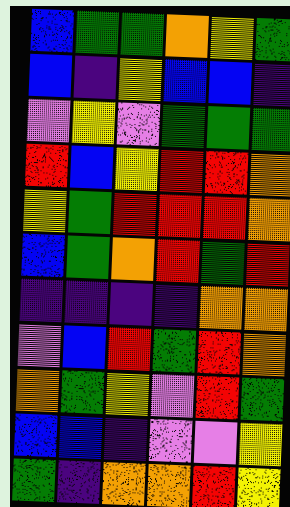[["blue", "green", "green", "orange", "yellow", "green"], ["blue", "indigo", "yellow", "blue", "blue", "indigo"], ["violet", "yellow", "violet", "green", "green", "green"], ["red", "blue", "yellow", "red", "red", "orange"], ["yellow", "green", "red", "red", "red", "orange"], ["blue", "green", "orange", "red", "green", "red"], ["indigo", "indigo", "indigo", "indigo", "orange", "orange"], ["violet", "blue", "red", "green", "red", "orange"], ["orange", "green", "yellow", "violet", "red", "green"], ["blue", "blue", "indigo", "violet", "violet", "yellow"], ["green", "indigo", "orange", "orange", "red", "yellow"]]